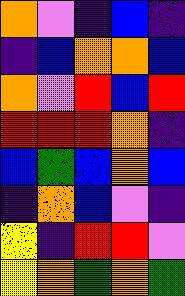[["orange", "violet", "indigo", "blue", "indigo"], ["indigo", "blue", "orange", "orange", "blue"], ["orange", "violet", "red", "blue", "red"], ["red", "red", "red", "orange", "indigo"], ["blue", "green", "blue", "orange", "blue"], ["indigo", "orange", "blue", "violet", "indigo"], ["yellow", "indigo", "red", "red", "violet"], ["yellow", "orange", "green", "orange", "green"]]